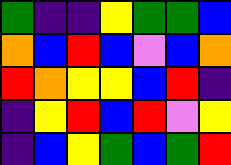[["green", "indigo", "indigo", "yellow", "green", "green", "blue"], ["orange", "blue", "red", "blue", "violet", "blue", "orange"], ["red", "orange", "yellow", "yellow", "blue", "red", "indigo"], ["indigo", "yellow", "red", "blue", "red", "violet", "yellow"], ["indigo", "blue", "yellow", "green", "blue", "green", "red"]]